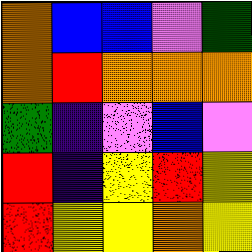[["orange", "blue", "blue", "violet", "green"], ["orange", "red", "orange", "orange", "orange"], ["green", "indigo", "violet", "blue", "violet"], ["red", "indigo", "yellow", "red", "yellow"], ["red", "yellow", "yellow", "orange", "yellow"]]